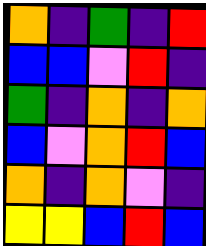[["orange", "indigo", "green", "indigo", "red"], ["blue", "blue", "violet", "red", "indigo"], ["green", "indigo", "orange", "indigo", "orange"], ["blue", "violet", "orange", "red", "blue"], ["orange", "indigo", "orange", "violet", "indigo"], ["yellow", "yellow", "blue", "red", "blue"]]